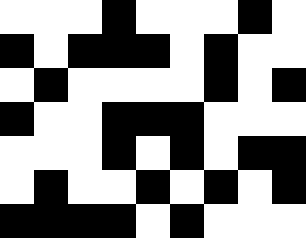[["white", "white", "white", "black", "white", "white", "white", "black", "white"], ["black", "white", "black", "black", "black", "white", "black", "white", "white"], ["white", "black", "white", "white", "white", "white", "black", "white", "black"], ["black", "white", "white", "black", "black", "black", "white", "white", "white"], ["white", "white", "white", "black", "white", "black", "white", "black", "black"], ["white", "black", "white", "white", "black", "white", "black", "white", "black"], ["black", "black", "black", "black", "white", "black", "white", "white", "white"]]